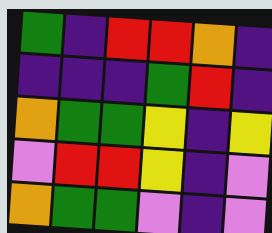[["green", "indigo", "red", "red", "orange", "indigo"], ["indigo", "indigo", "indigo", "green", "red", "indigo"], ["orange", "green", "green", "yellow", "indigo", "yellow"], ["violet", "red", "red", "yellow", "indigo", "violet"], ["orange", "green", "green", "violet", "indigo", "violet"]]